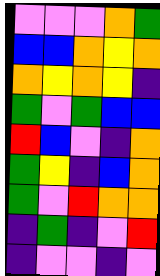[["violet", "violet", "violet", "orange", "green"], ["blue", "blue", "orange", "yellow", "orange"], ["orange", "yellow", "orange", "yellow", "indigo"], ["green", "violet", "green", "blue", "blue"], ["red", "blue", "violet", "indigo", "orange"], ["green", "yellow", "indigo", "blue", "orange"], ["green", "violet", "red", "orange", "orange"], ["indigo", "green", "indigo", "violet", "red"], ["indigo", "violet", "violet", "indigo", "violet"]]